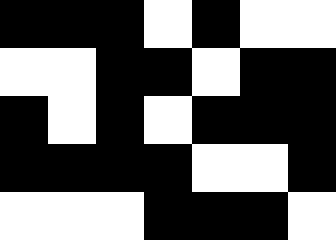[["black", "black", "black", "white", "black", "white", "white"], ["white", "white", "black", "black", "white", "black", "black"], ["black", "white", "black", "white", "black", "black", "black"], ["black", "black", "black", "black", "white", "white", "black"], ["white", "white", "white", "black", "black", "black", "white"]]